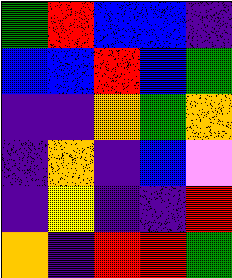[["green", "red", "blue", "blue", "indigo"], ["blue", "blue", "red", "blue", "green"], ["indigo", "indigo", "orange", "green", "orange"], ["indigo", "orange", "indigo", "blue", "violet"], ["indigo", "yellow", "indigo", "indigo", "red"], ["orange", "indigo", "red", "red", "green"]]